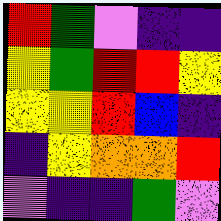[["red", "green", "violet", "indigo", "indigo"], ["yellow", "green", "red", "red", "yellow"], ["yellow", "yellow", "red", "blue", "indigo"], ["indigo", "yellow", "orange", "orange", "red"], ["violet", "indigo", "indigo", "green", "violet"]]